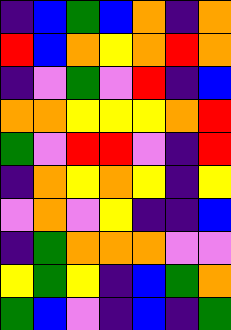[["indigo", "blue", "green", "blue", "orange", "indigo", "orange"], ["red", "blue", "orange", "yellow", "orange", "red", "orange"], ["indigo", "violet", "green", "violet", "red", "indigo", "blue"], ["orange", "orange", "yellow", "yellow", "yellow", "orange", "red"], ["green", "violet", "red", "red", "violet", "indigo", "red"], ["indigo", "orange", "yellow", "orange", "yellow", "indigo", "yellow"], ["violet", "orange", "violet", "yellow", "indigo", "indigo", "blue"], ["indigo", "green", "orange", "orange", "orange", "violet", "violet"], ["yellow", "green", "yellow", "indigo", "blue", "green", "orange"], ["green", "blue", "violet", "indigo", "blue", "indigo", "green"]]